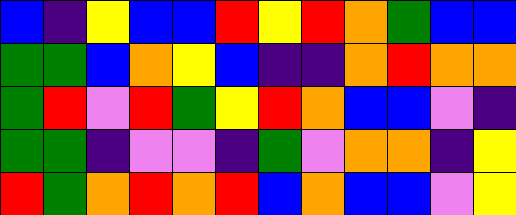[["blue", "indigo", "yellow", "blue", "blue", "red", "yellow", "red", "orange", "green", "blue", "blue"], ["green", "green", "blue", "orange", "yellow", "blue", "indigo", "indigo", "orange", "red", "orange", "orange"], ["green", "red", "violet", "red", "green", "yellow", "red", "orange", "blue", "blue", "violet", "indigo"], ["green", "green", "indigo", "violet", "violet", "indigo", "green", "violet", "orange", "orange", "indigo", "yellow"], ["red", "green", "orange", "red", "orange", "red", "blue", "orange", "blue", "blue", "violet", "yellow"]]